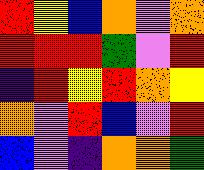[["red", "yellow", "blue", "orange", "violet", "orange"], ["red", "red", "red", "green", "violet", "red"], ["indigo", "red", "yellow", "red", "orange", "yellow"], ["orange", "violet", "red", "blue", "violet", "red"], ["blue", "violet", "indigo", "orange", "orange", "green"]]